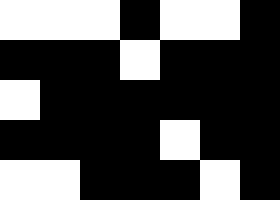[["white", "white", "white", "black", "white", "white", "black"], ["black", "black", "black", "white", "black", "black", "black"], ["white", "black", "black", "black", "black", "black", "black"], ["black", "black", "black", "black", "white", "black", "black"], ["white", "white", "black", "black", "black", "white", "black"]]